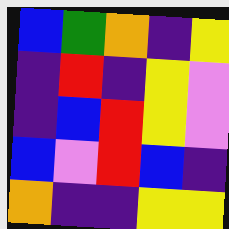[["blue", "green", "orange", "indigo", "yellow"], ["indigo", "red", "indigo", "yellow", "violet"], ["indigo", "blue", "red", "yellow", "violet"], ["blue", "violet", "red", "blue", "indigo"], ["orange", "indigo", "indigo", "yellow", "yellow"]]